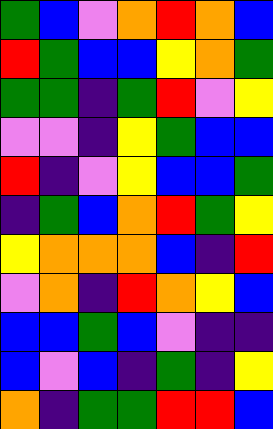[["green", "blue", "violet", "orange", "red", "orange", "blue"], ["red", "green", "blue", "blue", "yellow", "orange", "green"], ["green", "green", "indigo", "green", "red", "violet", "yellow"], ["violet", "violet", "indigo", "yellow", "green", "blue", "blue"], ["red", "indigo", "violet", "yellow", "blue", "blue", "green"], ["indigo", "green", "blue", "orange", "red", "green", "yellow"], ["yellow", "orange", "orange", "orange", "blue", "indigo", "red"], ["violet", "orange", "indigo", "red", "orange", "yellow", "blue"], ["blue", "blue", "green", "blue", "violet", "indigo", "indigo"], ["blue", "violet", "blue", "indigo", "green", "indigo", "yellow"], ["orange", "indigo", "green", "green", "red", "red", "blue"]]